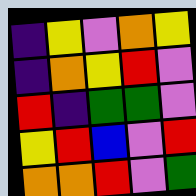[["indigo", "yellow", "violet", "orange", "yellow"], ["indigo", "orange", "yellow", "red", "violet"], ["red", "indigo", "green", "green", "violet"], ["yellow", "red", "blue", "violet", "red"], ["orange", "orange", "red", "violet", "green"]]